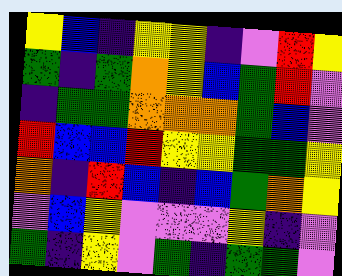[["yellow", "blue", "indigo", "yellow", "yellow", "indigo", "violet", "red", "yellow"], ["green", "indigo", "green", "orange", "yellow", "blue", "green", "red", "violet"], ["indigo", "green", "green", "orange", "orange", "orange", "green", "blue", "violet"], ["red", "blue", "blue", "red", "yellow", "yellow", "green", "green", "yellow"], ["orange", "indigo", "red", "blue", "indigo", "blue", "green", "orange", "yellow"], ["violet", "blue", "yellow", "violet", "violet", "violet", "yellow", "indigo", "violet"], ["green", "indigo", "yellow", "violet", "green", "indigo", "green", "green", "violet"]]